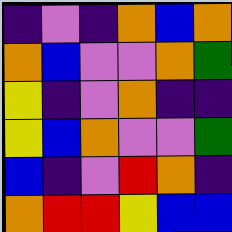[["indigo", "violet", "indigo", "orange", "blue", "orange"], ["orange", "blue", "violet", "violet", "orange", "green"], ["yellow", "indigo", "violet", "orange", "indigo", "indigo"], ["yellow", "blue", "orange", "violet", "violet", "green"], ["blue", "indigo", "violet", "red", "orange", "indigo"], ["orange", "red", "red", "yellow", "blue", "blue"]]